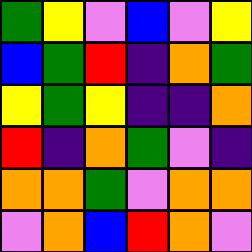[["green", "yellow", "violet", "blue", "violet", "yellow"], ["blue", "green", "red", "indigo", "orange", "green"], ["yellow", "green", "yellow", "indigo", "indigo", "orange"], ["red", "indigo", "orange", "green", "violet", "indigo"], ["orange", "orange", "green", "violet", "orange", "orange"], ["violet", "orange", "blue", "red", "orange", "violet"]]